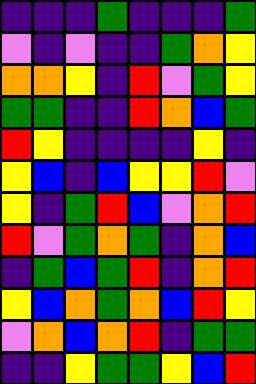[["indigo", "indigo", "indigo", "green", "indigo", "indigo", "indigo", "green"], ["violet", "indigo", "violet", "indigo", "indigo", "green", "orange", "yellow"], ["orange", "orange", "yellow", "indigo", "red", "violet", "green", "yellow"], ["green", "green", "indigo", "indigo", "red", "orange", "blue", "green"], ["red", "yellow", "indigo", "indigo", "indigo", "indigo", "yellow", "indigo"], ["yellow", "blue", "indigo", "blue", "yellow", "yellow", "red", "violet"], ["yellow", "indigo", "green", "red", "blue", "violet", "orange", "red"], ["red", "violet", "green", "orange", "green", "indigo", "orange", "blue"], ["indigo", "green", "blue", "green", "red", "indigo", "orange", "red"], ["yellow", "blue", "orange", "green", "orange", "blue", "red", "yellow"], ["violet", "orange", "blue", "orange", "red", "indigo", "green", "green"], ["indigo", "indigo", "yellow", "green", "green", "yellow", "blue", "red"]]